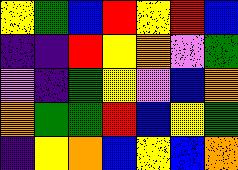[["yellow", "green", "blue", "red", "yellow", "red", "blue"], ["indigo", "indigo", "red", "yellow", "orange", "violet", "green"], ["violet", "indigo", "green", "yellow", "violet", "blue", "orange"], ["orange", "green", "green", "red", "blue", "yellow", "green"], ["indigo", "yellow", "orange", "blue", "yellow", "blue", "orange"]]